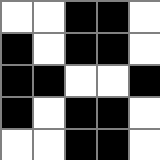[["white", "white", "black", "black", "white"], ["black", "white", "black", "black", "white"], ["black", "black", "white", "white", "black"], ["black", "white", "black", "black", "white"], ["white", "white", "black", "black", "white"]]